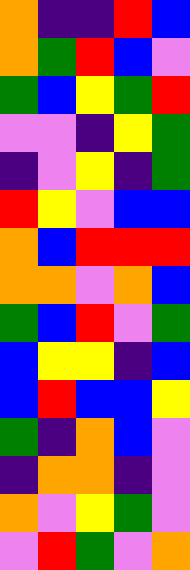[["orange", "indigo", "indigo", "red", "blue"], ["orange", "green", "red", "blue", "violet"], ["green", "blue", "yellow", "green", "red"], ["violet", "violet", "indigo", "yellow", "green"], ["indigo", "violet", "yellow", "indigo", "green"], ["red", "yellow", "violet", "blue", "blue"], ["orange", "blue", "red", "red", "red"], ["orange", "orange", "violet", "orange", "blue"], ["green", "blue", "red", "violet", "green"], ["blue", "yellow", "yellow", "indigo", "blue"], ["blue", "red", "blue", "blue", "yellow"], ["green", "indigo", "orange", "blue", "violet"], ["indigo", "orange", "orange", "indigo", "violet"], ["orange", "violet", "yellow", "green", "violet"], ["violet", "red", "green", "violet", "orange"]]